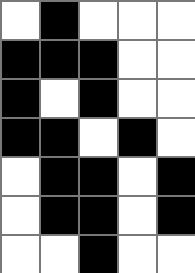[["white", "black", "white", "white", "white"], ["black", "black", "black", "white", "white"], ["black", "white", "black", "white", "white"], ["black", "black", "white", "black", "white"], ["white", "black", "black", "white", "black"], ["white", "black", "black", "white", "black"], ["white", "white", "black", "white", "white"]]